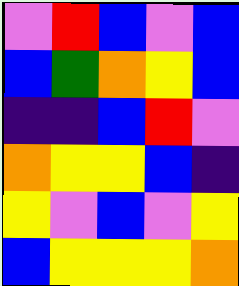[["violet", "red", "blue", "violet", "blue"], ["blue", "green", "orange", "yellow", "blue"], ["indigo", "indigo", "blue", "red", "violet"], ["orange", "yellow", "yellow", "blue", "indigo"], ["yellow", "violet", "blue", "violet", "yellow"], ["blue", "yellow", "yellow", "yellow", "orange"]]